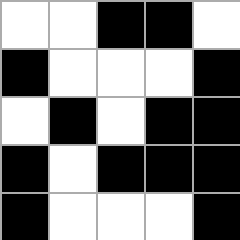[["white", "white", "black", "black", "white"], ["black", "white", "white", "white", "black"], ["white", "black", "white", "black", "black"], ["black", "white", "black", "black", "black"], ["black", "white", "white", "white", "black"]]